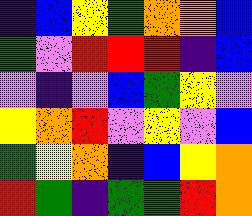[["indigo", "blue", "yellow", "green", "orange", "orange", "blue"], ["green", "violet", "red", "red", "red", "indigo", "blue"], ["violet", "indigo", "violet", "blue", "green", "yellow", "violet"], ["yellow", "orange", "red", "violet", "yellow", "violet", "blue"], ["green", "yellow", "orange", "indigo", "blue", "yellow", "orange"], ["red", "green", "indigo", "green", "green", "red", "orange"]]